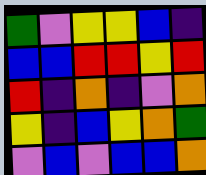[["green", "violet", "yellow", "yellow", "blue", "indigo"], ["blue", "blue", "red", "red", "yellow", "red"], ["red", "indigo", "orange", "indigo", "violet", "orange"], ["yellow", "indigo", "blue", "yellow", "orange", "green"], ["violet", "blue", "violet", "blue", "blue", "orange"]]